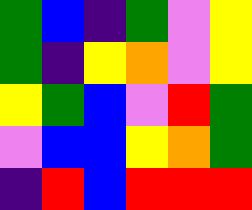[["green", "blue", "indigo", "green", "violet", "yellow"], ["green", "indigo", "yellow", "orange", "violet", "yellow"], ["yellow", "green", "blue", "violet", "red", "green"], ["violet", "blue", "blue", "yellow", "orange", "green"], ["indigo", "red", "blue", "red", "red", "red"]]